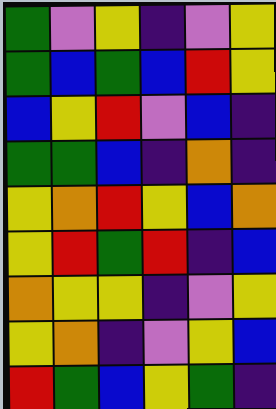[["green", "violet", "yellow", "indigo", "violet", "yellow"], ["green", "blue", "green", "blue", "red", "yellow"], ["blue", "yellow", "red", "violet", "blue", "indigo"], ["green", "green", "blue", "indigo", "orange", "indigo"], ["yellow", "orange", "red", "yellow", "blue", "orange"], ["yellow", "red", "green", "red", "indigo", "blue"], ["orange", "yellow", "yellow", "indigo", "violet", "yellow"], ["yellow", "orange", "indigo", "violet", "yellow", "blue"], ["red", "green", "blue", "yellow", "green", "indigo"]]